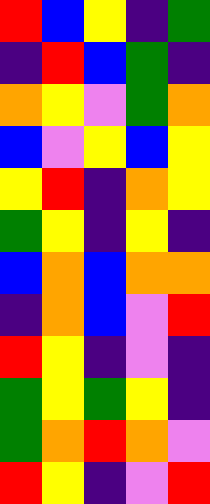[["red", "blue", "yellow", "indigo", "green"], ["indigo", "red", "blue", "green", "indigo"], ["orange", "yellow", "violet", "green", "orange"], ["blue", "violet", "yellow", "blue", "yellow"], ["yellow", "red", "indigo", "orange", "yellow"], ["green", "yellow", "indigo", "yellow", "indigo"], ["blue", "orange", "blue", "orange", "orange"], ["indigo", "orange", "blue", "violet", "red"], ["red", "yellow", "indigo", "violet", "indigo"], ["green", "yellow", "green", "yellow", "indigo"], ["green", "orange", "red", "orange", "violet"], ["red", "yellow", "indigo", "violet", "red"]]